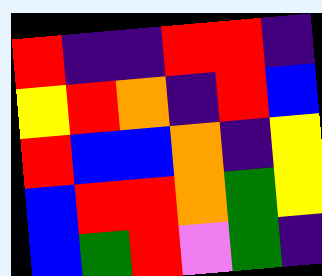[["red", "indigo", "indigo", "red", "red", "indigo"], ["yellow", "red", "orange", "indigo", "red", "blue"], ["red", "blue", "blue", "orange", "indigo", "yellow"], ["blue", "red", "red", "orange", "green", "yellow"], ["blue", "green", "red", "violet", "green", "indigo"]]